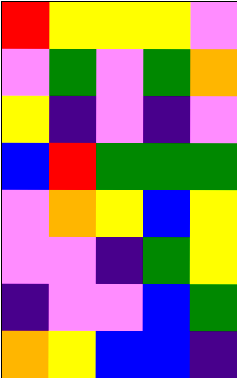[["red", "yellow", "yellow", "yellow", "violet"], ["violet", "green", "violet", "green", "orange"], ["yellow", "indigo", "violet", "indigo", "violet"], ["blue", "red", "green", "green", "green"], ["violet", "orange", "yellow", "blue", "yellow"], ["violet", "violet", "indigo", "green", "yellow"], ["indigo", "violet", "violet", "blue", "green"], ["orange", "yellow", "blue", "blue", "indigo"]]